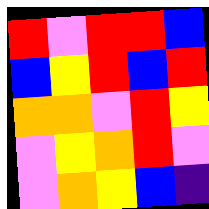[["red", "violet", "red", "red", "blue"], ["blue", "yellow", "red", "blue", "red"], ["orange", "orange", "violet", "red", "yellow"], ["violet", "yellow", "orange", "red", "violet"], ["violet", "orange", "yellow", "blue", "indigo"]]